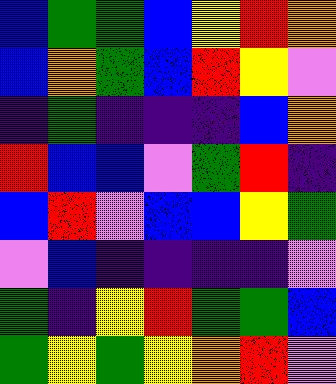[["blue", "green", "green", "blue", "yellow", "red", "orange"], ["blue", "orange", "green", "blue", "red", "yellow", "violet"], ["indigo", "green", "indigo", "indigo", "indigo", "blue", "orange"], ["red", "blue", "blue", "violet", "green", "red", "indigo"], ["blue", "red", "violet", "blue", "blue", "yellow", "green"], ["violet", "blue", "indigo", "indigo", "indigo", "indigo", "violet"], ["green", "indigo", "yellow", "red", "green", "green", "blue"], ["green", "yellow", "green", "yellow", "orange", "red", "violet"]]